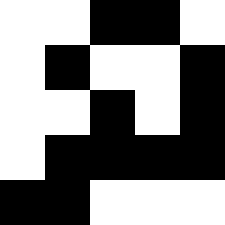[["white", "white", "black", "black", "white"], ["white", "black", "white", "white", "black"], ["white", "white", "black", "white", "black"], ["white", "black", "black", "black", "black"], ["black", "black", "white", "white", "white"]]